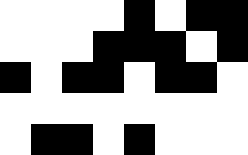[["white", "white", "white", "white", "black", "white", "black", "black"], ["white", "white", "white", "black", "black", "black", "white", "black"], ["black", "white", "black", "black", "white", "black", "black", "white"], ["white", "white", "white", "white", "white", "white", "white", "white"], ["white", "black", "black", "white", "black", "white", "white", "white"]]